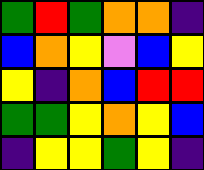[["green", "red", "green", "orange", "orange", "indigo"], ["blue", "orange", "yellow", "violet", "blue", "yellow"], ["yellow", "indigo", "orange", "blue", "red", "red"], ["green", "green", "yellow", "orange", "yellow", "blue"], ["indigo", "yellow", "yellow", "green", "yellow", "indigo"]]